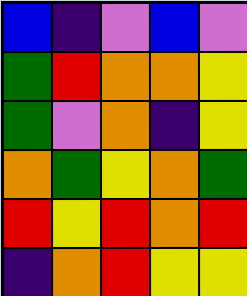[["blue", "indigo", "violet", "blue", "violet"], ["green", "red", "orange", "orange", "yellow"], ["green", "violet", "orange", "indigo", "yellow"], ["orange", "green", "yellow", "orange", "green"], ["red", "yellow", "red", "orange", "red"], ["indigo", "orange", "red", "yellow", "yellow"]]